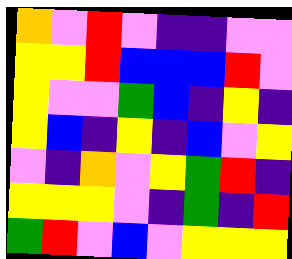[["orange", "violet", "red", "violet", "indigo", "indigo", "violet", "violet"], ["yellow", "yellow", "red", "blue", "blue", "blue", "red", "violet"], ["yellow", "violet", "violet", "green", "blue", "indigo", "yellow", "indigo"], ["yellow", "blue", "indigo", "yellow", "indigo", "blue", "violet", "yellow"], ["violet", "indigo", "orange", "violet", "yellow", "green", "red", "indigo"], ["yellow", "yellow", "yellow", "violet", "indigo", "green", "indigo", "red"], ["green", "red", "violet", "blue", "violet", "yellow", "yellow", "yellow"]]